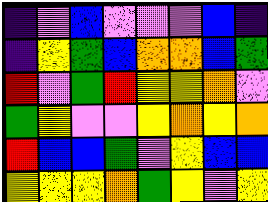[["indigo", "violet", "blue", "violet", "violet", "violet", "blue", "indigo"], ["indigo", "yellow", "green", "blue", "orange", "orange", "blue", "green"], ["red", "violet", "green", "red", "yellow", "yellow", "orange", "violet"], ["green", "yellow", "violet", "violet", "yellow", "orange", "yellow", "orange"], ["red", "blue", "blue", "green", "violet", "yellow", "blue", "blue"], ["yellow", "yellow", "yellow", "orange", "green", "yellow", "violet", "yellow"]]